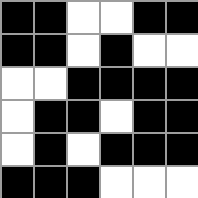[["black", "black", "white", "white", "black", "black"], ["black", "black", "white", "black", "white", "white"], ["white", "white", "black", "black", "black", "black"], ["white", "black", "black", "white", "black", "black"], ["white", "black", "white", "black", "black", "black"], ["black", "black", "black", "white", "white", "white"]]